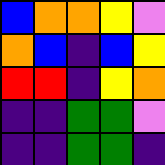[["blue", "orange", "orange", "yellow", "violet"], ["orange", "blue", "indigo", "blue", "yellow"], ["red", "red", "indigo", "yellow", "orange"], ["indigo", "indigo", "green", "green", "violet"], ["indigo", "indigo", "green", "green", "indigo"]]